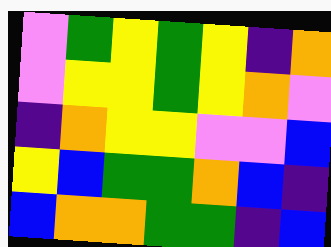[["violet", "green", "yellow", "green", "yellow", "indigo", "orange"], ["violet", "yellow", "yellow", "green", "yellow", "orange", "violet"], ["indigo", "orange", "yellow", "yellow", "violet", "violet", "blue"], ["yellow", "blue", "green", "green", "orange", "blue", "indigo"], ["blue", "orange", "orange", "green", "green", "indigo", "blue"]]